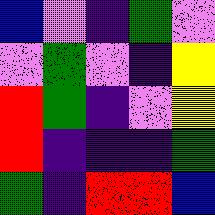[["blue", "violet", "indigo", "green", "violet"], ["violet", "green", "violet", "indigo", "yellow"], ["red", "green", "indigo", "violet", "yellow"], ["red", "indigo", "indigo", "indigo", "green"], ["green", "indigo", "red", "red", "blue"]]